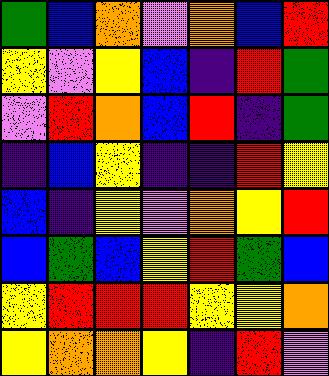[["green", "blue", "orange", "violet", "orange", "blue", "red"], ["yellow", "violet", "yellow", "blue", "indigo", "red", "green"], ["violet", "red", "orange", "blue", "red", "indigo", "green"], ["indigo", "blue", "yellow", "indigo", "indigo", "red", "yellow"], ["blue", "indigo", "yellow", "violet", "orange", "yellow", "red"], ["blue", "green", "blue", "yellow", "red", "green", "blue"], ["yellow", "red", "red", "red", "yellow", "yellow", "orange"], ["yellow", "orange", "orange", "yellow", "indigo", "red", "violet"]]